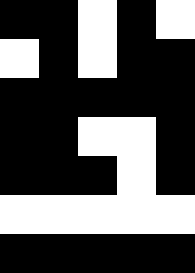[["black", "black", "white", "black", "white"], ["white", "black", "white", "black", "black"], ["black", "black", "black", "black", "black"], ["black", "black", "white", "white", "black"], ["black", "black", "black", "white", "black"], ["white", "white", "white", "white", "white"], ["black", "black", "black", "black", "black"]]